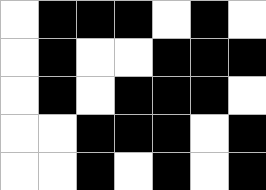[["white", "black", "black", "black", "white", "black", "white"], ["white", "black", "white", "white", "black", "black", "black"], ["white", "black", "white", "black", "black", "black", "white"], ["white", "white", "black", "black", "black", "white", "black"], ["white", "white", "black", "white", "black", "white", "black"]]